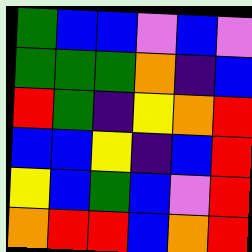[["green", "blue", "blue", "violet", "blue", "violet"], ["green", "green", "green", "orange", "indigo", "blue"], ["red", "green", "indigo", "yellow", "orange", "red"], ["blue", "blue", "yellow", "indigo", "blue", "red"], ["yellow", "blue", "green", "blue", "violet", "red"], ["orange", "red", "red", "blue", "orange", "red"]]